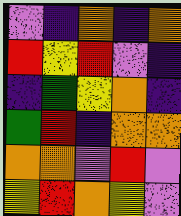[["violet", "indigo", "orange", "indigo", "orange"], ["red", "yellow", "red", "violet", "indigo"], ["indigo", "green", "yellow", "orange", "indigo"], ["green", "red", "indigo", "orange", "orange"], ["orange", "orange", "violet", "red", "violet"], ["yellow", "red", "orange", "yellow", "violet"]]